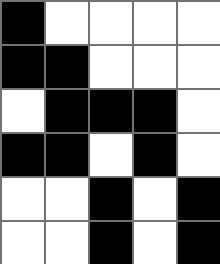[["black", "white", "white", "white", "white"], ["black", "black", "white", "white", "white"], ["white", "black", "black", "black", "white"], ["black", "black", "white", "black", "white"], ["white", "white", "black", "white", "black"], ["white", "white", "black", "white", "black"]]